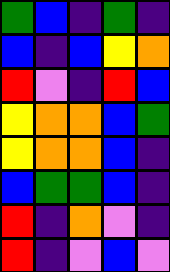[["green", "blue", "indigo", "green", "indigo"], ["blue", "indigo", "blue", "yellow", "orange"], ["red", "violet", "indigo", "red", "blue"], ["yellow", "orange", "orange", "blue", "green"], ["yellow", "orange", "orange", "blue", "indigo"], ["blue", "green", "green", "blue", "indigo"], ["red", "indigo", "orange", "violet", "indigo"], ["red", "indigo", "violet", "blue", "violet"]]